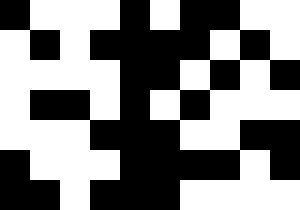[["black", "white", "white", "white", "black", "white", "black", "black", "white", "white"], ["white", "black", "white", "black", "black", "black", "black", "white", "black", "white"], ["white", "white", "white", "white", "black", "black", "white", "black", "white", "black"], ["white", "black", "black", "white", "black", "white", "black", "white", "white", "white"], ["white", "white", "white", "black", "black", "black", "white", "white", "black", "black"], ["black", "white", "white", "white", "black", "black", "black", "black", "white", "black"], ["black", "black", "white", "black", "black", "black", "white", "white", "white", "white"]]